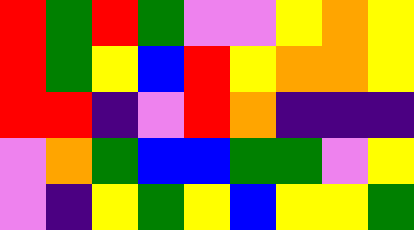[["red", "green", "red", "green", "violet", "violet", "yellow", "orange", "yellow"], ["red", "green", "yellow", "blue", "red", "yellow", "orange", "orange", "yellow"], ["red", "red", "indigo", "violet", "red", "orange", "indigo", "indigo", "indigo"], ["violet", "orange", "green", "blue", "blue", "green", "green", "violet", "yellow"], ["violet", "indigo", "yellow", "green", "yellow", "blue", "yellow", "yellow", "green"]]